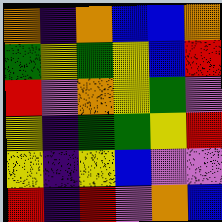[["orange", "indigo", "orange", "blue", "blue", "orange"], ["green", "yellow", "green", "yellow", "blue", "red"], ["red", "violet", "orange", "yellow", "green", "violet"], ["yellow", "indigo", "green", "green", "yellow", "red"], ["yellow", "indigo", "yellow", "blue", "violet", "violet"], ["red", "indigo", "red", "violet", "orange", "blue"]]